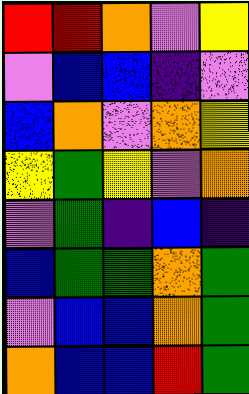[["red", "red", "orange", "violet", "yellow"], ["violet", "blue", "blue", "indigo", "violet"], ["blue", "orange", "violet", "orange", "yellow"], ["yellow", "green", "yellow", "violet", "orange"], ["violet", "green", "indigo", "blue", "indigo"], ["blue", "green", "green", "orange", "green"], ["violet", "blue", "blue", "orange", "green"], ["orange", "blue", "blue", "red", "green"]]